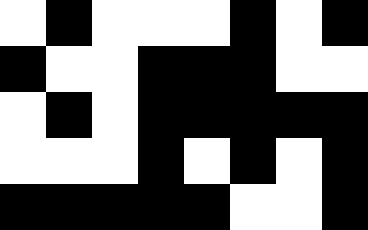[["white", "black", "white", "white", "white", "black", "white", "black"], ["black", "white", "white", "black", "black", "black", "white", "white"], ["white", "black", "white", "black", "black", "black", "black", "black"], ["white", "white", "white", "black", "white", "black", "white", "black"], ["black", "black", "black", "black", "black", "white", "white", "black"]]